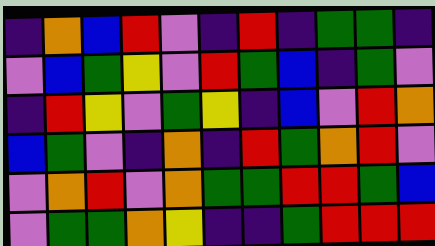[["indigo", "orange", "blue", "red", "violet", "indigo", "red", "indigo", "green", "green", "indigo"], ["violet", "blue", "green", "yellow", "violet", "red", "green", "blue", "indigo", "green", "violet"], ["indigo", "red", "yellow", "violet", "green", "yellow", "indigo", "blue", "violet", "red", "orange"], ["blue", "green", "violet", "indigo", "orange", "indigo", "red", "green", "orange", "red", "violet"], ["violet", "orange", "red", "violet", "orange", "green", "green", "red", "red", "green", "blue"], ["violet", "green", "green", "orange", "yellow", "indigo", "indigo", "green", "red", "red", "red"]]